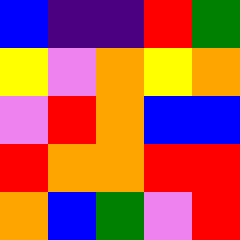[["blue", "indigo", "indigo", "red", "green"], ["yellow", "violet", "orange", "yellow", "orange"], ["violet", "red", "orange", "blue", "blue"], ["red", "orange", "orange", "red", "red"], ["orange", "blue", "green", "violet", "red"]]